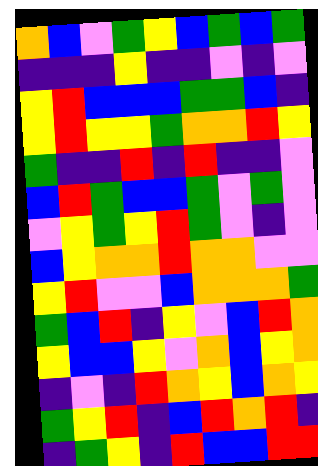[["orange", "blue", "violet", "green", "yellow", "blue", "green", "blue", "green"], ["indigo", "indigo", "indigo", "yellow", "indigo", "indigo", "violet", "indigo", "violet"], ["yellow", "red", "blue", "blue", "blue", "green", "green", "blue", "indigo"], ["yellow", "red", "yellow", "yellow", "green", "orange", "orange", "red", "yellow"], ["green", "indigo", "indigo", "red", "indigo", "red", "indigo", "indigo", "violet"], ["blue", "red", "green", "blue", "blue", "green", "violet", "green", "violet"], ["violet", "yellow", "green", "yellow", "red", "green", "violet", "indigo", "violet"], ["blue", "yellow", "orange", "orange", "red", "orange", "orange", "violet", "violet"], ["yellow", "red", "violet", "violet", "blue", "orange", "orange", "orange", "green"], ["green", "blue", "red", "indigo", "yellow", "violet", "blue", "red", "orange"], ["yellow", "blue", "blue", "yellow", "violet", "orange", "blue", "yellow", "orange"], ["indigo", "violet", "indigo", "red", "orange", "yellow", "blue", "orange", "yellow"], ["green", "yellow", "red", "indigo", "blue", "red", "orange", "red", "indigo"], ["indigo", "green", "yellow", "indigo", "red", "blue", "blue", "red", "red"]]